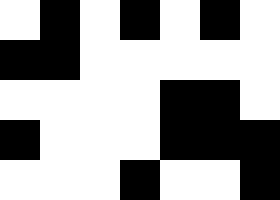[["white", "black", "white", "black", "white", "black", "white"], ["black", "black", "white", "white", "white", "white", "white"], ["white", "white", "white", "white", "black", "black", "white"], ["black", "white", "white", "white", "black", "black", "black"], ["white", "white", "white", "black", "white", "white", "black"]]